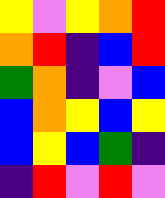[["yellow", "violet", "yellow", "orange", "red"], ["orange", "red", "indigo", "blue", "red"], ["green", "orange", "indigo", "violet", "blue"], ["blue", "orange", "yellow", "blue", "yellow"], ["blue", "yellow", "blue", "green", "indigo"], ["indigo", "red", "violet", "red", "violet"]]